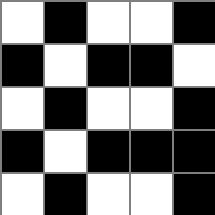[["white", "black", "white", "white", "black"], ["black", "white", "black", "black", "white"], ["white", "black", "white", "white", "black"], ["black", "white", "black", "black", "black"], ["white", "black", "white", "white", "black"]]